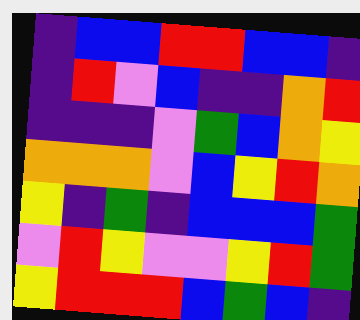[["indigo", "blue", "blue", "red", "red", "blue", "blue", "indigo"], ["indigo", "red", "violet", "blue", "indigo", "indigo", "orange", "red"], ["indigo", "indigo", "indigo", "violet", "green", "blue", "orange", "yellow"], ["orange", "orange", "orange", "violet", "blue", "yellow", "red", "orange"], ["yellow", "indigo", "green", "indigo", "blue", "blue", "blue", "green"], ["violet", "red", "yellow", "violet", "violet", "yellow", "red", "green"], ["yellow", "red", "red", "red", "blue", "green", "blue", "indigo"]]